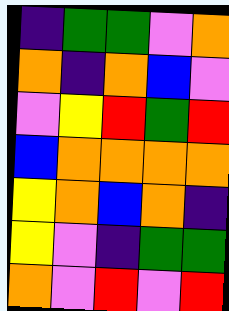[["indigo", "green", "green", "violet", "orange"], ["orange", "indigo", "orange", "blue", "violet"], ["violet", "yellow", "red", "green", "red"], ["blue", "orange", "orange", "orange", "orange"], ["yellow", "orange", "blue", "orange", "indigo"], ["yellow", "violet", "indigo", "green", "green"], ["orange", "violet", "red", "violet", "red"]]